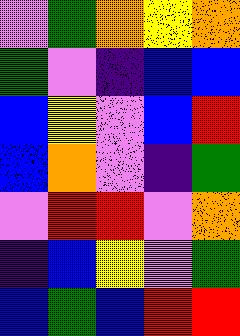[["violet", "green", "orange", "yellow", "orange"], ["green", "violet", "indigo", "blue", "blue"], ["blue", "yellow", "violet", "blue", "red"], ["blue", "orange", "violet", "indigo", "green"], ["violet", "red", "red", "violet", "orange"], ["indigo", "blue", "yellow", "violet", "green"], ["blue", "green", "blue", "red", "red"]]